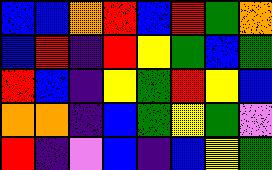[["blue", "blue", "orange", "red", "blue", "red", "green", "orange"], ["blue", "red", "indigo", "red", "yellow", "green", "blue", "green"], ["red", "blue", "indigo", "yellow", "green", "red", "yellow", "blue"], ["orange", "orange", "indigo", "blue", "green", "yellow", "green", "violet"], ["red", "indigo", "violet", "blue", "indigo", "blue", "yellow", "green"]]